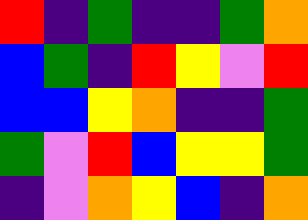[["red", "indigo", "green", "indigo", "indigo", "green", "orange"], ["blue", "green", "indigo", "red", "yellow", "violet", "red"], ["blue", "blue", "yellow", "orange", "indigo", "indigo", "green"], ["green", "violet", "red", "blue", "yellow", "yellow", "green"], ["indigo", "violet", "orange", "yellow", "blue", "indigo", "orange"]]